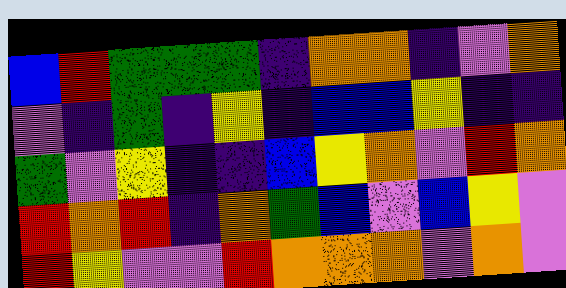[["blue", "red", "green", "green", "green", "indigo", "orange", "orange", "indigo", "violet", "orange"], ["violet", "indigo", "green", "indigo", "yellow", "indigo", "blue", "blue", "yellow", "indigo", "indigo"], ["green", "violet", "yellow", "indigo", "indigo", "blue", "yellow", "orange", "violet", "red", "orange"], ["red", "orange", "red", "indigo", "orange", "green", "blue", "violet", "blue", "yellow", "violet"], ["red", "yellow", "violet", "violet", "red", "orange", "orange", "orange", "violet", "orange", "violet"]]